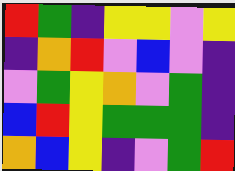[["red", "green", "indigo", "yellow", "yellow", "violet", "yellow"], ["indigo", "orange", "red", "violet", "blue", "violet", "indigo"], ["violet", "green", "yellow", "orange", "violet", "green", "indigo"], ["blue", "red", "yellow", "green", "green", "green", "indigo"], ["orange", "blue", "yellow", "indigo", "violet", "green", "red"]]